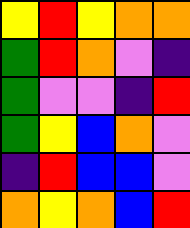[["yellow", "red", "yellow", "orange", "orange"], ["green", "red", "orange", "violet", "indigo"], ["green", "violet", "violet", "indigo", "red"], ["green", "yellow", "blue", "orange", "violet"], ["indigo", "red", "blue", "blue", "violet"], ["orange", "yellow", "orange", "blue", "red"]]